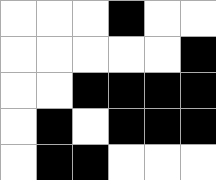[["white", "white", "white", "black", "white", "white"], ["white", "white", "white", "white", "white", "black"], ["white", "white", "black", "black", "black", "black"], ["white", "black", "white", "black", "black", "black"], ["white", "black", "black", "white", "white", "white"]]